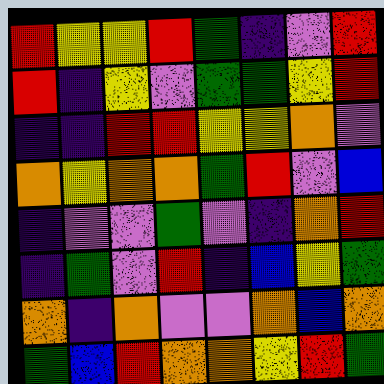[["red", "yellow", "yellow", "red", "green", "indigo", "violet", "red"], ["red", "indigo", "yellow", "violet", "green", "green", "yellow", "red"], ["indigo", "indigo", "red", "red", "yellow", "yellow", "orange", "violet"], ["orange", "yellow", "orange", "orange", "green", "red", "violet", "blue"], ["indigo", "violet", "violet", "green", "violet", "indigo", "orange", "red"], ["indigo", "green", "violet", "red", "indigo", "blue", "yellow", "green"], ["orange", "indigo", "orange", "violet", "violet", "orange", "blue", "orange"], ["green", "blue", "red", "orange", "orange", "yellow", "red", "green"]]